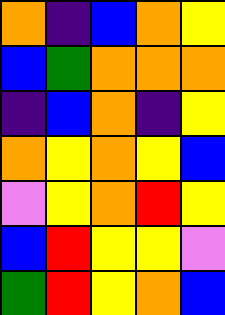[["orange", "indigo", "blue", "orange", "yellow"], ["blue", "green", "orange", "orange", "orange"], ["indigo", "blue", "orange", "indigo", "yellow"], ["orange", "yellow", "orange", "yellow", "blue"], ["violet", "yellow", "orange", "red", "yellow"], ["blue", "red", "yellow", "yellow", "violet"], ["green", "red", "yellow", "orange", "blue"]]